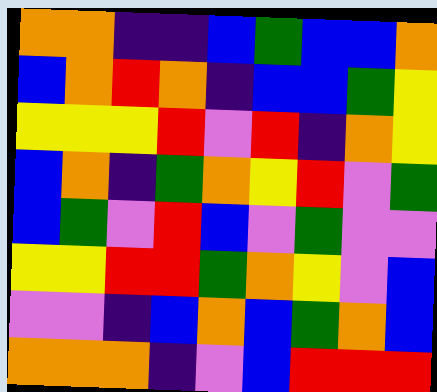[["orange", "orange", "indigo", "indigo", "blue", "green", "blue", "blue", "orange"], ["blue", "orange", "red", "orange", "indigo", "blue", "blue", "green", "yellow"], ["yellow", "yellow", "yellow", "red", "violet", "red", "indigo", "orange", "yellow"], ["blue", "orange", "indigo", "green", "orange", "yellow", "red", "violet", "green"], ["blue", "green", "violet", "red", "blue", "violet", "green", "violet", "violet"], ["yellow", "yellow", "red", "red", "green", "orange", "yellow", "violet", "blue"], ["violet", "violet", "indigo", "blue", "orange", "blue", "green", "orange", "blue"], ["orange", "orange", "orange", "indigo", "violet", "blue", "red", "red", "red"]]